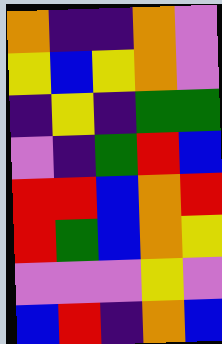[["orange", "indigo", "indigo", "orange", "violet"], ["yellow", "blue", "yellow", "orange", "violet"], ["indigo", "yellow", "indigo", "green", "green"], ["violet", "indigo", "green", "red", "blue"], ["red", "red", "blue", "orange", "red"], ["red", "green", "blue", "orange", "yellow"], ["violet", "violet", "violet", "yellow", "violet"], ["blue", "red", "indigo", "orange", "blue"]]